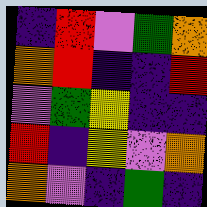[["indigo", "red", "violet", "green", "orange"], ["orange", "red", "indigo", "indigo", "red"], ["violet", "green", "yellow", "indigo", "indigo"], ["red", "indigo", "yellow", "violet", "orange"], ["orange", "violet", "indigo", "green", "indigo"]]